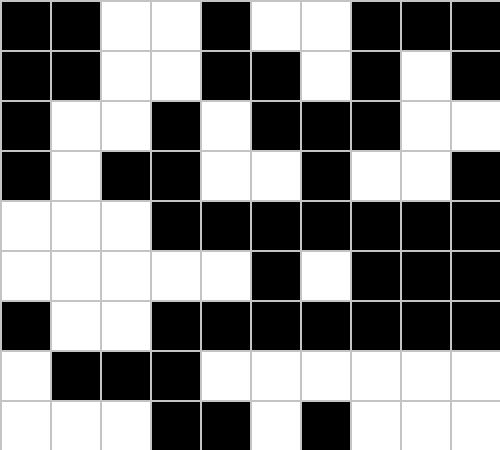[["black", "black", "white", "white", "black", "white", "white", "black", "black", "black"], ["black", "black", "white", "white", "black", "black", "white", "black", "white", "black"], ["black", "white", "white", "black", "white", "black", "black", "black", "white", "white"], ["black", "white", "black", "black", "white", "white", "black", "white", "white", "black"], ["white", "white", "white", "black", "black", "black", "black", "black", "black", "black"], ["white", "white", "white", "white", "white", "black", "white", "black", "black", "black"], ["black", "white", "white", "black", "black", "black", "black", "black", "black", "black"], ["white", "black", "black", "black", "white", "white", "white", "white", "white", "white"], ["white", "white", "white", "black", "black", "white", "black", "white", "white", "white"]]